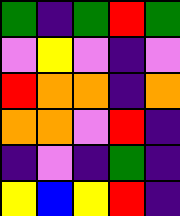[["green", "indigo", "green", "red", "green"], ["violet", "yellow", "violet", "indigo", "violet"], ["red", "orange", "orange", "indigo", "orange"], ["orange", "orange", "violet", "red", "indigo"], ["indigo", "violet", "indigo", "green", "indigo"], ["yellow", "blue", "yellow", "red", "indigo"]]